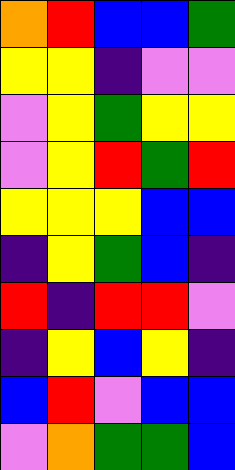[["orange", "red", "blue", "blue", "green"], ["yellow", "yellow", "indigo", "violet", "violet"], ["violet", "yellow", "green", "yellow", "yellow"], ["violet", "yellow", "red", "green", "red"], ["yellow", "yellow", "yellow", "blue", "blue"], ["indigo", "yellow", "green", "blue", "indigo"], ["red", "indigo", "red", "red", "violet"], ["indigo", "yellow", "blue", "yellow", "indigo"], ["blue", "red", "violet", "blue", "blue"], ["violet", "orange", "green", "green", "blue"]]